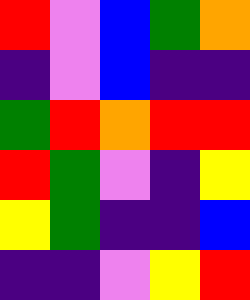[["red", "violet", "blue", "green", "orange"], ["indigo", "violet", "blue", "indigo", "indigo"], ["green", "red", "orange", "red", "red"], ["red", "green", "violet", "indigo", "yellow"], ["yellow", "green", "indigo", "indigo", "blue"], ["indigo", "indigo", "violet", "yellow", "red"]]